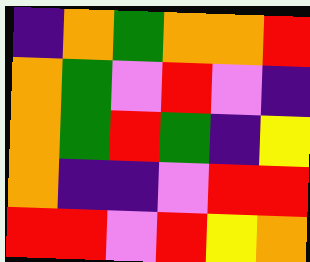[["indigo", "orange", "green", "orange", "orange", "red"], ["orange", "green", "violet", "red", "violet", "indigo"], ["orange", "green", "red", "green", "indigo", "yellow"], ["orange", "indigo", "indigo", "violet", "red", "red"], ["red", "red", "violet", "red", "yellow", "orange"]]